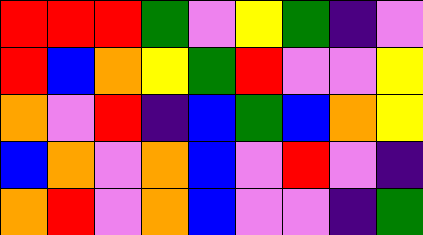[["red", "red", "red", "green", "violet", "yellow", "green", "indigo", "violet"], ["red", "blue", "orange", "yellow", "green", "red", "violet", "violet", "yellow"], ["orange", "violet", "red", "indigo", "blue", "green", "blue", "orange", "yellow"], ["blue", "orange", "violet", "orange", "blue", "violet", "red", "violet", "indigo"], ["orange", "red", "violet", "orange", "blue", "violet", "violet", "indigo", "green"]]